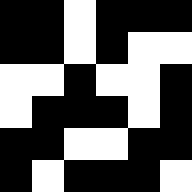[["black", "black", "white", "black", "black", "black"], ["black", "black", "white", "black", "white", "white"], ["white", "white", "black", "white", "white", "black"], ["white", "black", "black", "black", "white", "black"], ["black", "black", "white", "white", "black", "black"], ["black", "white", "black", "black", "black", "white"]]